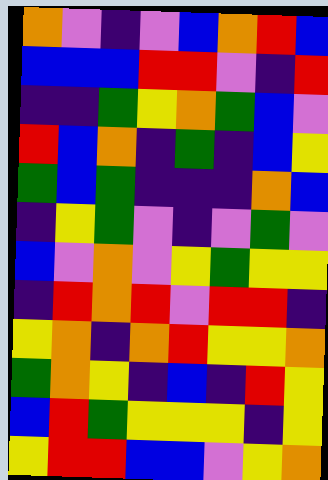[["orange", "violet", "indigo", "violet", "blue", "orange", "red", "blue"], ["blue", "blue", "blue", "red", "red", "violet", "indigo", "red"], ["indigo", "indigo", "green", "yellow", "orange", "green", "blue", "violet"], ["red", "blue", "orange", "indigo", "green", "indigo", "blue", "yellow"], ["green", "blue", "green", "indigo", "indigo", "indigo", "orange", "blue"], ["indigo", "yellow", "green", "violet", "indigo", "violet", "green", "violet"], ["blue", "violet", "orange", "violet", "yellow", "green", "yellow", "yellow"], ["indigo", "red", "orange", "red", "violet", "red", "red", "indigo"], ["yellow", "orange", "indigo", "orange", "red", "yellow", "yellow", "orange"], ["green", "orange", "yellow", "indigo", "blue", "indigo", "red", "yellow"], ["blue", "red", "green", "yellow", "yellow", "yellow", "indigo", "yellow"], ["yellow", "red", "red", "blue", "blue", "violet", "yellow", "orange"]]